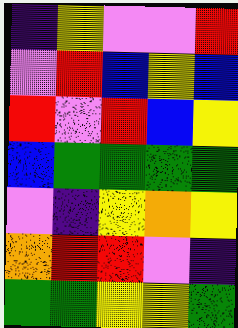[["indigo", "yellow", "violet", "violet", "red"], ["violet", "red", "blue", "yellow", "blue"], ["red", "violet", "red", "blue", "yellow"], ["blue", "green", "green", "green", "green"], ["violet", "indigo", "yellow", "orange", "yellow"], ["orange", "red", "red", "violet", "indigo"], ["green", "green", "yellow", "yellow", "green"]]